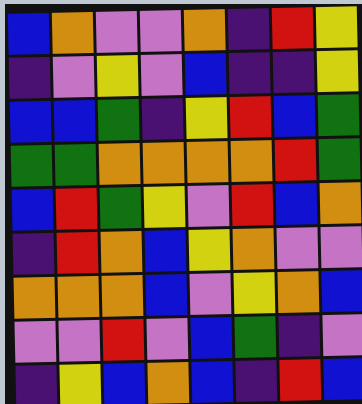[["blue", "orange", "violet", "violet", "orange", "indigo", "red", "yellow"], ["indigo", "violet", "yellow", "violet", "blue", "indigo", "indigo", "yellow"], ["blue", "blue", "green", "indigo", "yellow", "red", "blue", "green"], ["green", "green", "orange", "orange", "orange", "orange", "red", "green"], ["blue", "red", "green", "yellow", "violet", "red", "blue", "orange"], ["indigo", "red", "orange", "blue", "yellow", "orange", "violet", "violet"], ["orange", "orange", "orange", "blue", "violet", "yellow", "orange", "blue"], ["violet", "violet", "red", "violet", "blue", "green", "indigo", "violet"], ["indigo", "yellow", "blue", "orange", "blue", "indigo", "red", "blue"]]